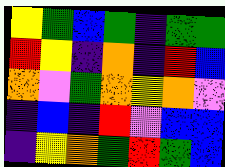[["yellow", "green", "blue", "green", "indigo", "green", "green"], ["red", "yellow", "indigo", "orange", "indigo", "red", "blue"], ["orange", "violet", "green", "orange", "yellow", "orange", "violet"], ["indigo", "blue", "indigo", "red", "violet", "blue", "blue"], ["indigo", "yellow", "orange", "green", "red", "green", "blue"]]